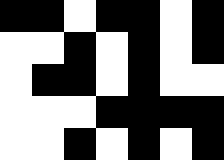[["black", "black", "white", "black", "black", "white", "black"], ["white", "white", "black", "white", "black", "white", "black"], ["white", "black", "black", "white", "black", "white", "white"], ["white", "white", "white", "black", "black", "black", "black"], ["white", "white", "black", "white", "black", "white", "black"]]